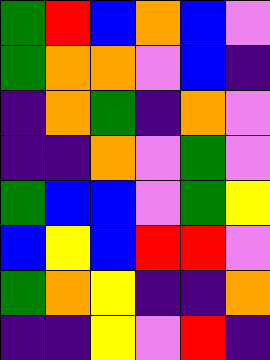[["green", "red", "blue", "orange", "blue", "violet"], ["green", "orange", "orange", "violet", "blue", "indigo"], ["indigo", "orange", "green", "indigo", "orange", "violet"], ["indigo", "indigo", "orange", "violet", "green", "violet"], ["green", "blue", "blue", "violet", "green", "yellow"], ["blue", "yellow", "blue", "red", "red", "violet"], ["green", "orange", "yellow", "indigo", "indigo", "orange"], ["indigo", "indigo", "yellow", "violet", "red", "indigo"]]